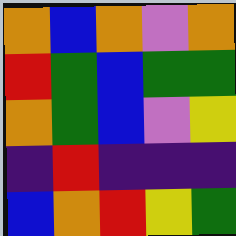[["orange", "blue", "orange", "violet", "orange"], ["red", "green", "blue", "green", "green"], ["orange", "green", "blue", "violet", "yellow"], ["indigo", "red", "indigo", "indigo", "indigo"], ["blue", "orange", "red", "yellow", "green"]]